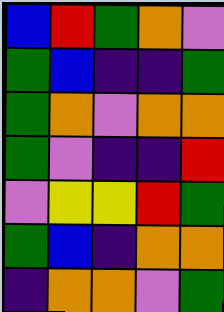[["blue", "red", "green", "orange", "violet"], ["green", "blue", "indigo", "indigo", "green"], ["green", "orange", "violet", "orange", "orange"], ["green", "violet", "indigo", "indigo", "red"], ["violet", "yellow", "yellow", "red", "green"], ["green", "blue", "indigo", "orange", "orange"], ["indigo", "orange", "orange", "violet", "green"]]